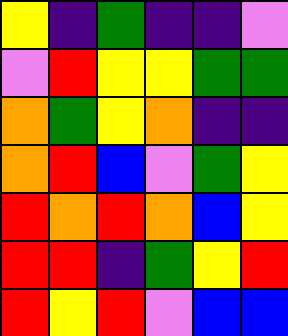[["yellow", "indigo", "green", "indigo", "indigo", "violet"], ["violet", "red", "yellow", "yellow", "green", "green"], ["orange", "green", "yellow", "orange", "indigo", "indigo"], ["orange", "red", "blue", "violet", "green", "yellow"], ["red", "orange", "red", "orange", "blue", "yellow"], ["red", "red", "indigo", "green", "yellow", "red"], ["red", "yellow", "red", "violet", "blue", "blue"]]